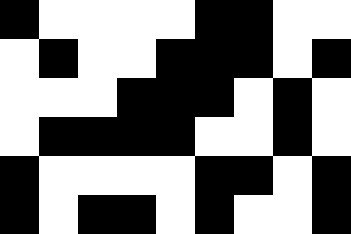[["black", "white", "white", "white", "white", "black", "black", "white", "white"], ["white", "black", "white", "white", "black", "black", "black", "white", "black"], ["white", "white", "white", "black", "black", "black", "white", "black", "white"], ["white", "black", "black", "black", "black", "white", "white", "black", "white"], ["black", "white", "white", "white", "white", "black", "black", "white", "black"], ["black", "white", "black", "black", "white", "black", "white", "white", "black"]]